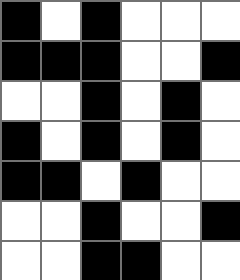[["black", "white", "black", "white", "white", "white"], ["black", "black", "black", "white", "white", "black"], ["white", "white", "black", "white", "black", "white"], ["black", "white", "black", "white", "black", "white"], ["black", "black", "white", "black", "white", "white"], ["white", "white", "black", "white", "white", "black"], ["white", "white", "black", "black", "white", "white"]]